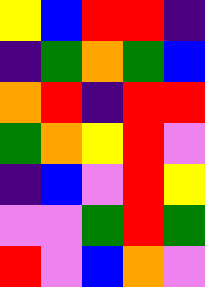[["yellow", "blue", "red", "red", "indigo"], ["indigo", "green", "orange", "green", "blue"], ["orange", "red", "indigo", "red", "red"], ["green", "orange", "yellow", "red", "violet"], ["indigo", "blue", "violet", "red", "yellow"], ["violet", "violet", "green", "red", "green"], ["red", "violet", "blue", "orange", "violet"]]